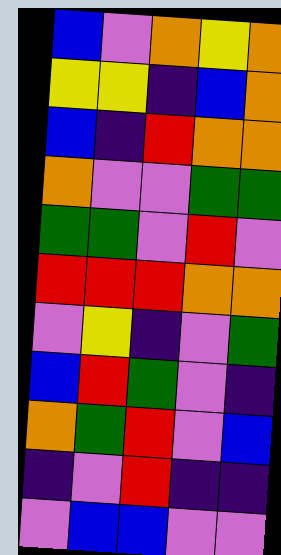[["blue", "violet", "orange", "yellow", "orange"], ["yellow", "yellow", "indigo", "blue", "orange"], ["blue", "indigo", "red", "orange", "orange"], ["orange", "violet", "violet", "green", "green"], ["green", "green", "violet", "red", "violet"], ["red", "red", "red", "orange", "orange"], ["violet", "yellow", "indigo", "violet", "green"], ["blue", "red", "green", "violet", "indigo"], ["orange", "green", "red", "violet", "blue"], ["indigo", "violet", "red", "indigo", "indigo"], ["violet", "blue", "blue", "violet", "violet"]]